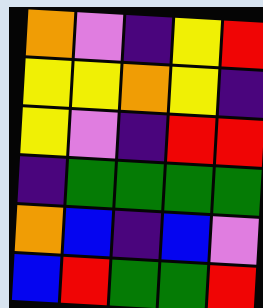[["orange", "violet", "indigo", "yellow", "red"], ["yellow", "yellow", "orange", "yellow", "indigo"], ["yellow", "violet", "indigo", "red", "red"], ["indigo", "green", "green", "green", "green"], ["orange", "blue", "indigo", "blue", "violet"], ["blue", "red", "green", "green", "red"]]